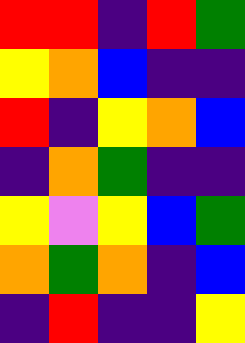[["red", "red", "indigo", "red", "green"], ["yellow", "orange", "blue", "indigo", "indigo"], ["red", "indigo", "yellow", "orange", "blue"], ["indigo", "orange", "green", "indigo", "indigo"], ["yellow", "violet", "yellow", "blue", "green"], ["orange", "green", "orange", "indigo", "blue"], ["indigo", "red", "indigo", "indigo", "yellow"]]